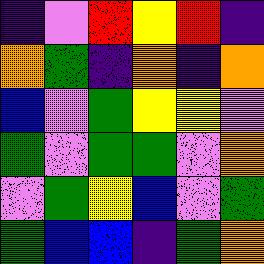[["indigo", "violet", "red", "yellow", "red", "indigo"], ["orange", "green", "indigo", "orange", "indigo", "orange"], ["blue", "violet", "green", "yellow", "yellow", "violet"], ["green", "violet", "green", "green", "violet", "orange"], ["violet", "green", "yellow", "blue", "violet", "green"], ["green", "blue", "blue", "indigo", "green", "orange"]]